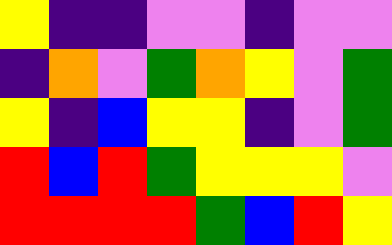[["yellow", "indigo", "indigo", "violet", "violet", "indigo", "violet", "violet"], ["indigo", "orange", "violet", "green", "orange", "yellow", "violet", "green"], ["yellow", "indigo", "blue", "yellow", "yellow", "indigo", "violet", "green"], ["red", "blue", "red", "green", "yellow", "yellow", "yellow", "violet"], ["red", "red", "red", "red", "green", "blue", "red", "yellow"]]